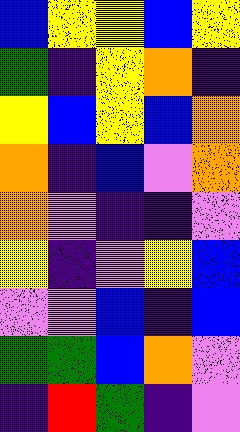[["blue", "yellow", "yellow", "blue", "yellow"], ["green", "indigo", "yellow", "orange", "indigo"], ["yellow", "blue", "yellow", "blue", "orange"], ["orange", "indigo", "blue", "violet", "orange"], ["orange", "violet", "indigo", "indigo", "violet"], ["yellow", "indigo", "violet", "yellow", "blue"], ["violet", "violet", "blue", "indigo", "blue"], ["green", "green", "blue", "orange", "violet"], ["indigo", "red", "green", "indigo", "violet"]]